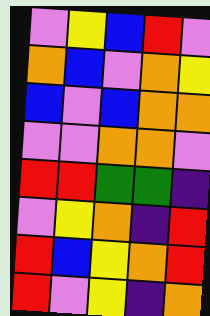[["violet", "yellow", "blue", "red", "violet"], ["orange", "blue", "violet", "orange", "yellow"], ["blue", "violet", "blue", "orange", "orange"], ["violet", "violet", "orange", "orange", "violet"], ["red", "red", "green", "green", "indigo"], ["violet", "yellow", "orange", "indigo", "red"], ["red", "blue", "yellow", "orange", "red"], ["red", "violet", "yellow", "indigo", "orange"]]